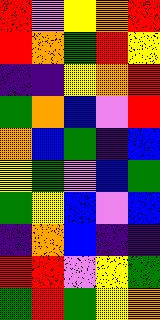[["red", "violet", "yellow", "orange", "red"], ["red", "orange", "green", "red", "yellow"], ["indigo", "indigo", "yellow", "orange", "red"], ["green", "orange", "blue", "violet", "red"], ["orange", "blue", "green", "indigo", "blue"], ["yellow", "green", "violet", "blue", "green"], ["green", "yellow", "blue", "violet", "blue"], ["indigo", "orange", "blue", "indigo", "indigo"], ["red", "red", "violet", "yellow", "green"], ["green", "red", "green", "yellow", "orange"]]